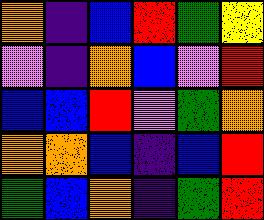[["orange", "indigo", "blue", "red", "green", "yellow"], ["violet", "indigo", "orange", "blue", "violet", "red"], ["blue", "blue", "red", "violet", "green", "orange"], ["orange", "orange", "blue", "indigo", "blue", "red"], ["green", "blue", "orange", "indigo", "green", "red"]]